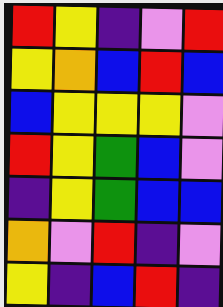[["red", "yellow", "indigo", "violet", "red"], ["yellow", "orange", "blue", "red", "blue"], ["blue", "yellow", "yellow", "yellow", "violet"], ["red", "yellow", "green", "blue", "violet"], ["indigo", "yellow", "green", "blue", "blue"], ["orange", "violet", "red", "indigo", "violet"], ["yellow", "indigo", "blue", "red", "indigo"]]